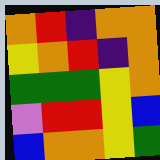[["orange", "red", "indigo", "orange", "orange"], ["yellow", "orange", "red", "indigo", "orange"], ["green", "green", "green", "yellow", "orange"], ["violet", "red", "red", "yellow", "blue"], ["blue", "orange", "orange", "yellow", "green"]]